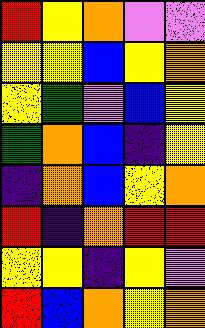[["red", "yellow", "orange", "violet", "violet"], ["yellow", "yellow", "blue", "yellow", "orange"], ["yellow", "green", "violet", "blue", "yellow"], ["green", "orange", "blue", "indigo", "yellow"], ["indigo", "orange", "blue", "yellow", "orange"], ["red", "indigo", "orange", "red", "red"], ["yellow", "yellow", "indigo", "yellow", "violet"], ["red", "blue", "orange", "yellow", "orange"]]